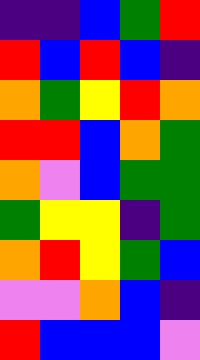[["indigo", "indigo", "blue", "green", "red"], ["red", "blue", "red", "blue", "indigo"], ["orange", "green", "yellow", "red", "orange"], ["red", "red", "blue", "orange", "green"], ["orange", "violet", "blue", "green", "green"], ["green", "yellow", "yellow", "indigo", "green"], ["orange", "red", "yellow", "green", "blue"], ["violet", "violet", "orange", "blue", "indigo"], ["red", "blue", "blue", "blue", "violet"]]